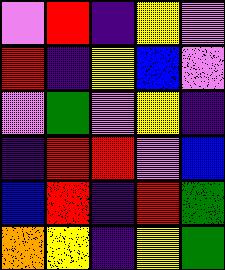[["violet", "red", "indigo", "yellow", "violet"], ["red", "indigo", "yellow", "blue", "violet"], ["violet", "green", "violet", "yellow", "indigo"], ["indigo", "red", "red", "violet", "blue"], ["blue", "red", "indigo", "red", "green"], ["orange", "yellow", "indigo", "yellow", "green"]]